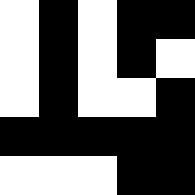[["white", "black", "white", "black", "black"], ["white", "black", "white", "black", "white"], ["white", "black", "white", "white", "black"], ["black", "black", "black", "black", "black"], ["white", "white", "white", "black", "black"]]